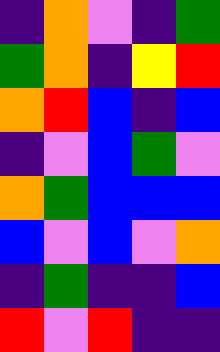[["indigo", "orange", "violet", "indigo", "green"], ["green", "orange", "indigo", "yellow", "red"], ["orange", "red", "blue", "indigo", "blue"], ["indigo", "violet", "blue", "green", "violet"], ["orange", "green", "blue", "blue", "blue"], ["blue", "violet", "blue", "violet", "orange"], ["indigo", "green", "indigo", "indigo", "blue"], ["red", "violet", "red", "indigo", "indigo"]]